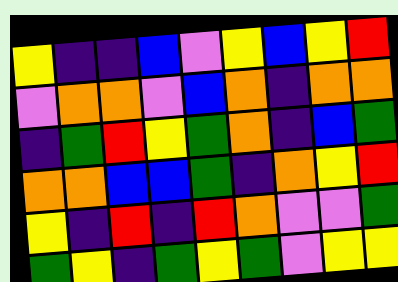[["yellow", "indigo", "indigo", "blue", "violet", "yellow", "blue", "yellow", "red"], ["violet", "orange", "orange", "violet", "blue", "orange", "indigo", "orange", "orange"], ["indigo", "green", "red", "yellow", "green", "orange", "indigo", "blue", "green"], ["orange", "orange", "blue", "blue", "green", "indigo", "orange", "yellow", "red"], ["yellow", "indigo", "red", "indigo", "red", "orange", "violet", "violet", "green"], ["green", "yellow", "indigo", "green", "yellow", "green", "violet", "yellow", "yellow"]]